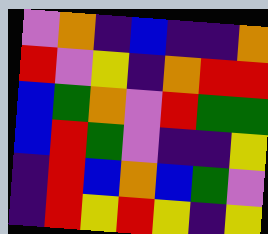[["violet", "orange", "indigo", "blue", "indigo", "indigo", "orange"], ["red", "violet", "yellow", "indigo", "orange", "red", "red"], ["blue", "green", "orange", "violet", "red", "green", "green"], ["blue", "red", "green", "violet", "indigo", "indigo", "yellow"], ["indigo", "red", "blue", "orange", "blue", "green", "violet"], ["indigo", "red", "yellow", "red", "yellow", "indigo", "yellow"]]